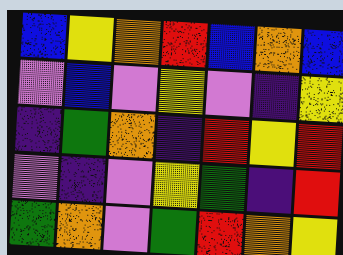[["blue", "yellow", "orange", "red", "blue", "orange", "blue"], ["violet", "blue", "violet", "yellow", "violet", "indigo", "yellow"], ["indigo", "green", "orange", "indigo", "red", "yellow", "red"], ["violet", "indigo", "violet", "yellow", "green", "indigo", "red"], ["green", "orange", "violet", "green", "red", "orange", "yellow"]]